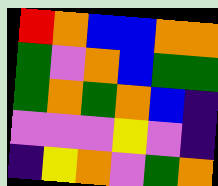[["red", "orange", "blue", "blue", "orange", "orange"], ["green", "violet", "orange", "blue", "green", "green"], ["green", "orange", "green", "orange", "blue", "indigo"], ["violet", "violet", "violet", "yellow", "violet", "indigo"], ["indigo", "yellow", "orange", "violet", "green", "orange"]]